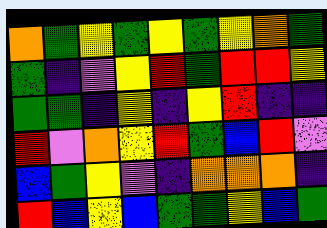[["orange", "green", "yellow", "green", "yellow", "green", "yellow", "orange", "green"], ["green", "indigo", "violet", "yellow", "red", "green", "red", "red", "yellow"], ["green", "green", "indigo", "yellow", "indigo", "yellow", "red", "indigo", "indigo"], ["red", "violet", "orange", "yellow", "red", "green", "blue", "red", "violet"], ["blue", "green", "yellow", "violet", "indigo", "orange", "orange", "orange", "indigo"], ["red", "blue", "yellow", "blue", "green", "green", "yellow", "blue", "green"]]